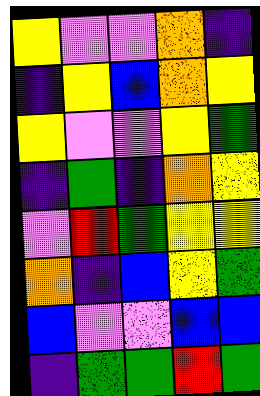[["yellow", "violet", "violet", "orange", "indigo"], ["indigo", "yellow", "blue", "orange", "yellow"], ["yellow", "violet", "violet", "yellow", "green"], ["indigo", "green", "indigo", "orange", "yellow"], ["violet", "red", "green", "yellow", "yellow"], ["orange", "indigo", "blue", "yellow", "green"], ["blue", "violet", "violet", "blue", "blue"], ["indigo", "green", "green", "red", "green"]]